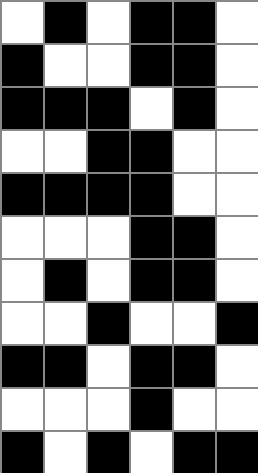[["white", "black", "white", "black", "black", "white"], ["black", "white", "white", "black", "black", "white"], ["black", "black", "black", "white", "black", "white"], ["white", "white", "black", "black", "white", "white"], ["black", "black", "black", "black", "white", "white"], ["white", "white", "white", "black", "black", "white"], ["white", "black", "white", "black", "black", "white"], ["white", "white", "black", "white", "white", "black"], ["black", "black", "white", "black", "black", "white"], ["white", "white", "white", "black", "white", "white"], ["black", "white", "black", "white", "black", "black"]]